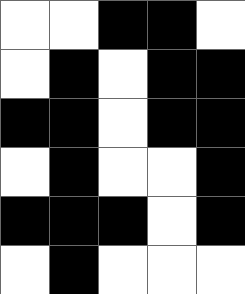[["white", "white", "black", "black", "white"], ["white", "black", "white", "black", "black"], ["black", "black", "white", "black", "black"], ["white", "black", "white", "white", "black"], ["black", "black", "black", "white", "black"], ["white", "black", "white", "white", "white"]]